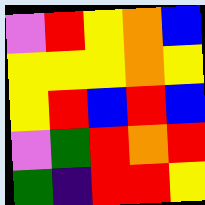[["violet", "red", "yellow", "orange", "blue"], ["yellow", "yellow", "yellow", "orange", "yellow"], ["yellow", "red", "blue", "red", "blue"], ["violet", "green", "red", "orange", "red"], ["green", "indigo", "red", "red", "yellow"]]